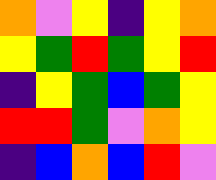[["orange", "violet", "yellow", "indigo", "yellow", "orange"], ["yellow", "green", "red", "green", "yellow", "red"], ["indigo", "yellow", "green", "blue", "green", "yellow"], ["red", "red", "green", "violet", "orange", "yellow"], ["indigo", "blue", "orange", "blue", "red", "violet"]]